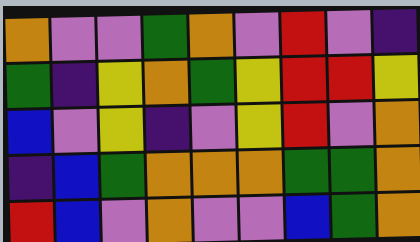[["orange", "violet", "violet", "green", "orange", "violet", "red", "violet", "indigo"], ["green", "indigo", "yellow", "orange", "green", "yellow", "red", "red", "yellow"], ["blue", "violet", "yellow", "indigo", "violet", "yellow", "red", "violet", "orange"], ["indigo", "blue", "green", "orange", "orange", "orange", "green", "green", "orange"], ["red", "blue", "violet", "orange", "violet", "violet", "blue", "green", "orange"]]